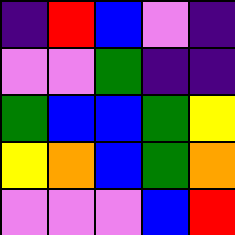[["indigo", "red", "blue", "violet", "indigo"], ["violet", "violet", "green", "indigo", "indigo"], ["green", "blue", "blue", "green", "yellow"], ["yellow", "orange", "blue", "green", "orange"], ["violet", "violet", "violet", "blue", "red"]]